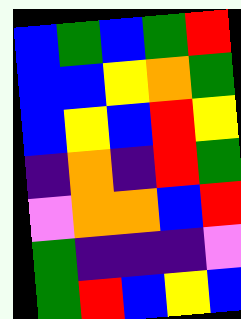[["blue", "green", "blue", "green", "red"], ["blue", "blue", "yellow", "orange", "green"], ["blue", "yellow", "blue", "red", "yellow"], ["indigo", "orange", "indigo", "red", "green"], ["violet", "orange", "orange", "blue", "red"], ["green", "indigo", "indigo", "indigo", "violet"], ["green", "red", "blue", "yellow", "blue"]]